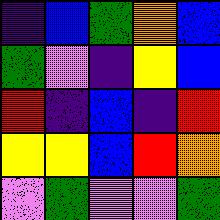[["indigo", "blue", "green", "orange", "blue"], ["green", "violet", "indigo", "yellow", "blue"], ["red", "indigo", "blue", "indigo", "red"], ["yellow", "yellow", "blue", "red", "orange"], ["violet", "green", "violet", "violet", "green"]]